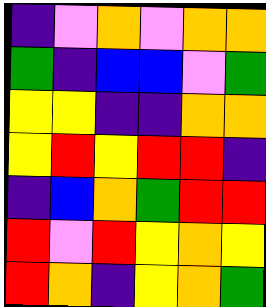[["indigo", "violet", "orange", "violet", "orange", "orange"], ["green", "indigo", "blue", "blue", "violet", "green"], ["yellow", "yellow", "indigo", "indigo", "orange", "orange"], ["yellow", "red", "yellow", "red", "red", "indigo"], ["indigo", "blue", "orange", "green", "red", "red"], ["red", "violet", "red", "yellow", "orange", "yellow"], ["red", "orange", "indigo", "yellow", "orange", "green"]]